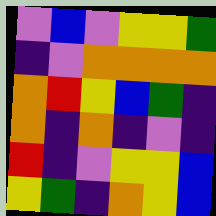[["violet", "blue", "violet", "yellow", "yellow", "green"], ["indigo", "violet", "orange", "orange", "orange", "orange"], ["orange", "red", "yellow", "blue", "green", "indigo"], ["orange", "indigo", "orange", "indigo", "violet", "indigo"], ["red", "indigo", "violet", "yellow", "yellow", "blue"], ["yellow", "green", "indigo", "orange", "yellow", "blue"]]